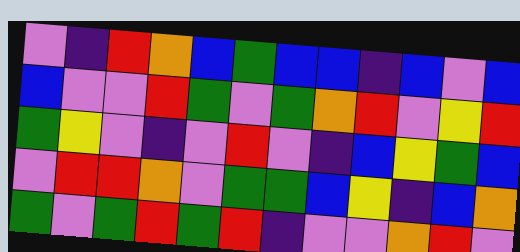[["violet", "indigo", "red", "orange", "blue", "green", "blue", "blue", "indigo", "blue", "violet", "blue"], ["blue", "violet", "violet", "red", "green", "violet", "green", "orange", "red", "violet", "yellow", "red"], ["green", "yellow", "violet", "indigo", "violet", "red", "violet", "indigo", "blue", "yellow", "green", "blue"], ["violet", "red", "red", "orange", "violet", "green", "green", "blue", "yellow", "indigo", "blue", "orange"], ["green", "violet", "green", "red", "green", "red", "indigo", "violet", "violet", "orange", "red", "violet"]]